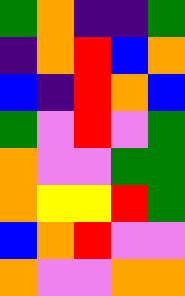[["green", "orange", "indigo", "indigo", "green"], ["indigo", "orange", "red", "blue", "orange"], ["blue", "indigo", "red", "orange", "blue"], ["green", "violet", "red", "violet", "green"], ["orange", "violet", "violet", "green", "green"], ["orange", "yellow", "yellow", "red", "green"], ["blue", "orange", "red", "violet", "violet"], ["orange", "violet", "violet", "orange", "orange"]]